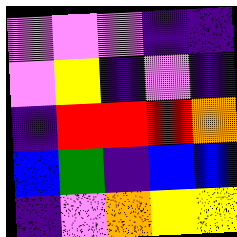[["violet", "violet", "violet", "indigo", "indigo"], ["violet", "yellow", "indigo", "violet", "indigo"], ["indigo", "red", "red", "red", "orange"], ["blue", "green", "indigo", "blue", "blue"], ["indigo", "violet", "orange", "yellow", "yellow"]]